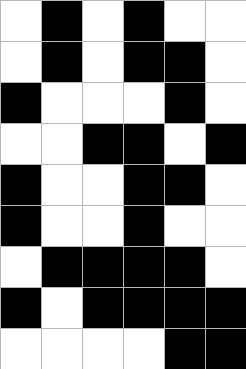[["white", "black", "white", "black", "white", "white"], ["white", "black", "white", "black", "black", "white"], ["black", "white", "white", "white", "black", "white"], ["white", "white", "black", "black", "white", "black"], ["black", "white", "white", "black", "black", "white"], ["black", "white", "white", "black", "white", "white"], ["white", "black", "black", "black", "black", "white"], ["black", "white", "black", "black", "black", "black"], ["white", "white", "white", "white", "black", "black"]]